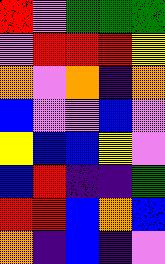[["red", "violet", "green", "green", "green"], ["violet", "red", "red", "red", "yellow"], ["orange", "violet", "orange", "indigo", "orange"], ["blue", "violet", "violet", "blue", "violet"], ["yellow", "blue", "blue", "yellow", "violet"], ["blue", "red", "indigo", "indigo", "green"], ["red", "red", "blue", "orange", "blue"], ["orange", "indigo", "blue", "indigo", "violet"]]